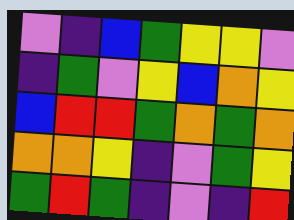[["violet", "indigo", "blue", "green", "yellow", "yellow", "violet"], ["indigo", "green", "violet", "yellow", "blue", "orange", "yellow"], ["blue", "red", "red", "green", "orange", "green", "orange"], ["orange", "orange", "yellow", "indigo", "violet", "green", "yellow"], ["green", "red", "green", "indigo", "violet", "indigo", "red"]]